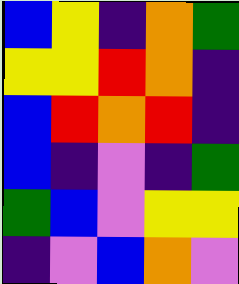[["blue", "yellow", "indigo", "orange", "green"], ["yellow", "yellow", "red", "orange", "indigo"], ["blue", "red", "orange", "red", "indigo"], ["blue", "indigo", "violet", "indigo", "green"], ["green", "blue", "violet", "yellow", "yellow"], ["indigo", "violet", "blue", "orange", "violet"]]